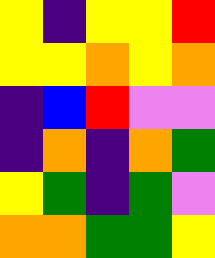[["yellow", "indigo", "yellow", "yellow", "red"], ["yellow", "yellow", "orange", "yellow", "orange"], ["indigo", "blue", "red", "violet", "violet"], ["indigo", "orange", "indigo", "orange", "green"], ["yellow", "green", "indigo", "green", "violet"], ["orange", "orange", "green", "green", "yellow"]]